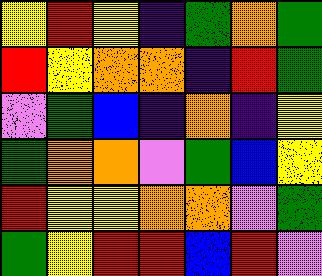[["yellow", "red", "yellow", "indigo", "green", "orange", "green"], ["red", "yellow", "orange", "orange", "indigo", "red", "green"], ["violet", "green", "blue", "indigo", "orange", "indigo", "yellow"], ["green", "orange", "orange", "violet", "green", "blue", "yellow"], ["red", "yellow", "yellow", "orange", "orange", "violet", "green"], ["green", "yellow", "red", "red", "blue", "red", "violet"]]